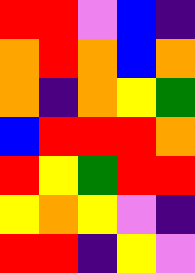[["red", "red", "violet", "blue", "indigo"], ["orange", "red", "orange", "blue", "orange"], ["orange", "indigo", "orange", "yellow", "green"], ["blue", "red", "red", "red", "orange"], ["red", "yellow", "green", "red", "red"], ["yellow", "orange", "yellow", "violet", "indigo"], ["red", "red", "indigo", "yellow", "violet"]]